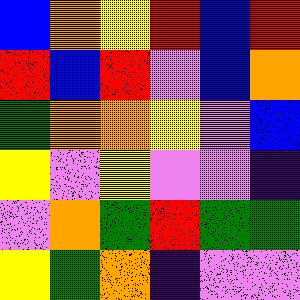[["blue", "orange", "yellow", "red", "blue", "red"], ["red", "blue", "red", "violet", "blue", "orange"], ["green", "orange", "orange", "yellow", "violet", "blue"], ["yellow", "violet", "yellow", "violet", "violet", "indigo"], ["violet", "orange", "green", "red", "green", "green"], ["yellow", "green", "orange", "indigo", "violet", "violet"]]